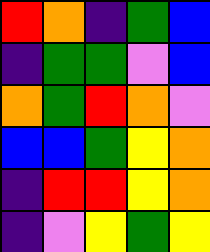[["red", "orange", "indigo", "green", "blue"], ["indigo", "green", "green", "violet", "blue"], ["orange", "green", "red", "orange", "violet"], ["blue", "blue", "green", "yellow", "orange"], ["indigo", "red", "red", "yellow", "orange"], ["indigo", "violet", "yellow", "green", "yellow"]]